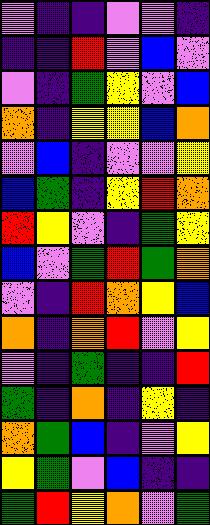[["violet", "indigo", "indigo", "violet", "violet", "indigo"], ["indigo", "indigo", "red", "violet", "blue", "violet"], ["violet", "indigo", "green", "yellow", "violet", "blue"], ["orange", "indigo", "yellow", "yellow", "blue", "orange"], ["violet", "blue", "indigo", "violet", "violet", "yellow"], ["blue", "green", "indigo", "yellow", "red", "orange"], ["red", "yellow", "violet", "indigo", "green", "yellow"], ["blue", "violet", "green", "red", "green", "orange"], ["violet", "indigo", "red", "orange", "yellow", "blue"], ["orange", "indigo", "orange", "red", "violet", "yellow"], ["violet", "indigo", "green", "indigo", "indigo", "red"], ["green", "indigo", "orange", "indigo", "yellow", "indigo"], ["orange", "green", "blue", "indigo", "violet", "yellow"], ["yellow", "green", "violet", "blue", "indigo", "indigo"], ["green", "red", "yellow", "orange", "violet", "green"]]